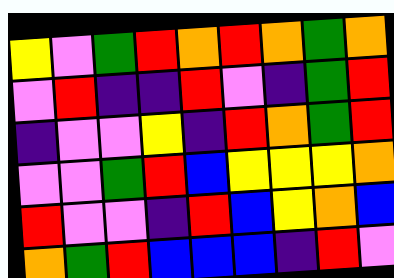[["yellow", "violet", "green", "red", "orange", "red", "orange", "green", "orange"], ["violet", "red", "indigo", "indigo", "red", "violet", "indigo", "green", "red"], ["indigo", "violet", "violet", "yellow", "indigo", "red", "orange", "green", "red"], ["violet", "violet", "green", "red", "blue", "yellow", "yellow", "yellow", "orange"], ["red", "violet", "violet", "indigo", "red", "blue", "yellow", "orange", "blue"], ["orange", "green", "red", "blue", "blue", "blue", "indigo", "red", "violet"]]